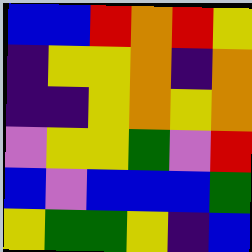[["blue", "blue", "red", "orange", "red", "yellow"], ["indigo", "yellow", "yellow", "orange", "indigo", "orange"], ["indigo", "indigo", "yellow", "orange", "yellow", "orange"], ["violet", "yellow", "yellow", "green", "violet", "red"], ["blue", "violet", "blue", "blue", "blue", "green"], ["yellow", "green", "green", "yellow", "indigo", "blue"]]